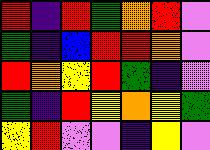[["red", "indigo", "red", "green", "orange", "red", "violet"], ["green", "indigo", "blue", "red", "red", "orange", "violet"], ["red", "orange", "yellow", "red", "green", "indigo", "violet"], ["green", "indigo", "red", "yellow", "orange", "yellow", "green"], ["yellow", "red", "violet", "violet", "indigo", "yellow", "violet"]]